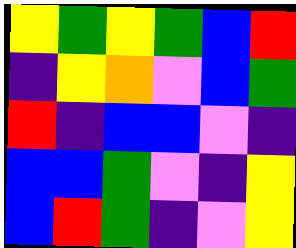[["yellow", "green", "yellow", "green", "blue", "red"], ["indigo", "yellow", "orange", "violet", "blue", "green"], ["red", "indigo", "blue", "blue", "violet", "indigo"], ["blue", "blue", "green", "violet", "indigo", "yellow"], ["blue", "red", "green", "indigo", "violet", "yellow"]]